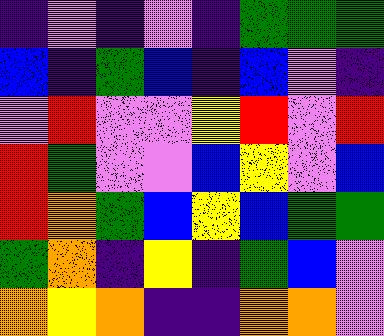[["indigo", "violet", "indigo", "violet", "indigo", "green", "green", "green"], ["blue", "indigo", "green", "blue", "indigo", "blue", "violet", "indigo"], ["violet", "red", "violet", "violet", "yellow", "red", "violet", "red"], ["red", "green", "violet", "violet", "blue", "yellow", "violet", "blue"], ["red", "orange", "green", "blue", "yellow", "blue", "green", "green"], ["green", "orange", "indigo", "yellow", "indigo", "green", "blue", "violet"], ["orange", "yellow", "orange", "indigo", "indigo", "orange", "orange", "violet"]]